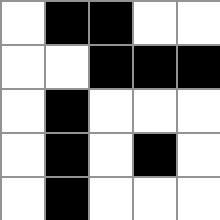[["white", "black", "black", "white", "white"], ["white", "white", "black", "black", "black"], ["white", "black", "white", "white", "white"], ["white", "black", "white", "black", "white"], ["white", "black", "white", "white", "white"]]